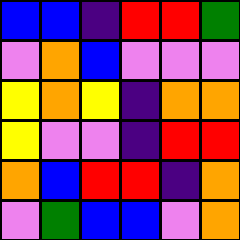[["blue", "blue", "indigo", "red", "red", "green"], ["violet", "orange", "blue", "violet", "violet", "violet"], ["yellow", "orange", "yellow", "indigo", "orange", "orange"], ["yellow", "violet", "violet", "indigo", "red", "red"], ["orange", "blue", "red", "red", "indigo", "orange"], ["violet", "green", "blue", "blue", "violet", "orange"]]